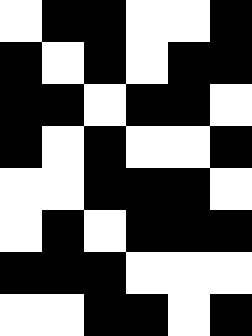[["white", "black", "black", "white", "white", "black"], ["black", "white", "black", "white", "black", "black"], ["black", "black", "white", "black", "black", "white"], ["black", "white", "black", "white", "white", "black"], ["white", "white", "black", "black", "black", "white"], ["white", "black", "white", "black", "black", "black"], ["black", "black", "black", "white", "white", "white"], ["white", "white", "black", "black", "white", "black"]]